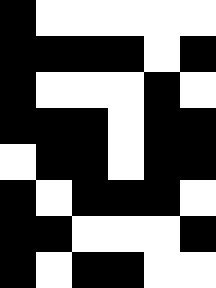[["black", "white", "white", "white", "white", "white"], ["black", "black", "black", "black", "white", "black"], ["black", "white", "white", "white", "black", "white"], ["black", "black", "black", "white", "black", "black"], ["white", "black", "black", "white", "black", "black"], ["black", "white", "black", "black", "black", "white"], ["black", "black", "white", "white", "white", "black"], ["black", "white", "black", "black", "white", "white"]]